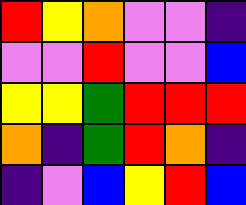[["red", "yellow", "orange", "violet", "violet", "indigo"], ["violet", "violet", "red", "violet", "violet", "blue"], ["yellow", "yellow", "green", "red", "red", "red"], ["orange", "indigo", "green", "red", "orange", "indigo"], ["indigo", "violet", "blue", "yellow", "red", "blue"]]